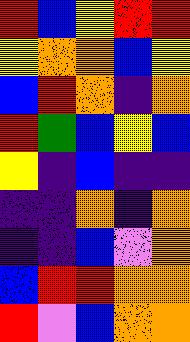[["red", "blue", "yellow", "red", "red"], ["yellow", "orange", "orange", "blue", "yellow"], ["blue", "red", "orange", "indigo", "orange"], ["red", "green", "blue", "yellow", "blue"], ["yellow", "indigo", "blue", "indigo", "indigo"], ["indigo", "indigo", "orange", "indigo", "orange"], ["indigo", "indigo", "blue", "violet", "orange"], ["blue", "red", "red", "orange", "orange"], ["red", "violet", "blue", "orange", "orange"]]